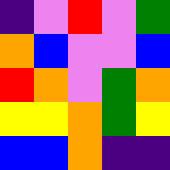[["indigo", "violet", "red", "violet", "green"], ["orange", "blue", "violet", "violet", "blue"], ["red", "orange", "violet", "green", "orange"], ["yellow", "yellow", "orange", "green", "yellow"], ["blue", "blue", "orange", "indigo", "indigo"]]